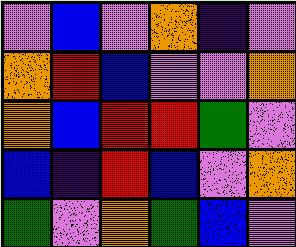[["violet", "blue", "violet", "orange", "indigo", "violet"], ["orange", "red", "blue", "violet", "violet", "orange"], ["orange", "blue", "red", "red", "green", "violet"], ["blue", "indigo", "red", "blue", "violet", "orange"], ["green", "violet", "orange", "green", "blue", "violet"]]